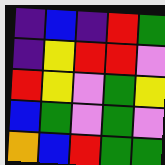[["indigo", "blue", "indigo", "red", "green"], ["indigo", "yellow", "red", "red", "violet"], ["red", "yellow", "violet", "green", "yellow"], ["blue", "green", "violet", "green", "violet"], ["orange", "blue", "red", "green", "green"]]